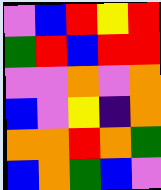[["violet", "blue", "red", "yellow", "red"], ["green", "red", "blue", "red", "red"], ["violet", "violet", "orange", "violet", "orange"], ["blue", "violet", "yellow", "indigo", "orange"], ["orange", "orange", "red", "orange", "green"], ["blue", "orange", "green", "blue", "violet"]]